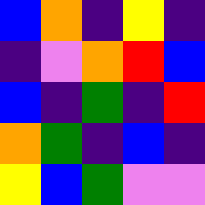[["blue", "orange", "indigo", "yellow", "indigo"], ["indigo", "violet", "orange", "red", "blue"], ["blue", "indigo", "green", "indigo", "red"], ["orange", "green", "indigo", "blue", "indigo"], ["yellow", "blue", "green", "violet", "violet"]]